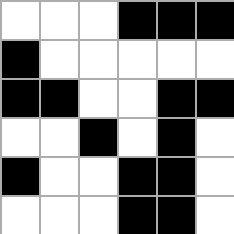[["white", "white", "white", "black", "black", "black"], ["black", "white", "white", "white", "white", "white"], ["black", "black", "white", "white", "black", "black"], ["white", "white", "black", "white", "black", "white"], ["black", "white", "white", "black", "black", "white"], ["white", "white", "white", "black", "black", "white"]]